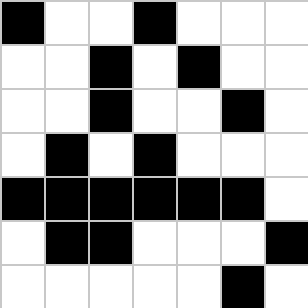[["black", "white", "white", "black", "white", "white", "white"], ["white", "white", "black", "white", "black", "white", "white"], ["white", "white", "black", "white", "white", "black", "white"], ["white", "black", "white", "black", "white", "white", "white"], ["black", "black", "black", "black", "black", "black", "white"], ["white", "black", "black", "white", "white", "white", "black"], ["white", "white", "white", "white", "white", "black", "white"]]